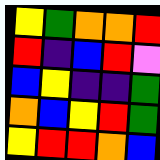[["yellow", "green", "orange", "orange", "red"], ["red", "indigo", "blue", "red", "violet"], ["blue", "yellow", "indigo", "indigo", "green"], ["orange", "blue", "yellow", "red", "green"], ["yellow", "red", "red", "orange", "blue"]]